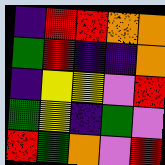[["indigo", "red", "red", "orange", "orange"], ["green", "red", "indigo", "indigo", "orange"], ["indigo", "yellow", "yellow", "violet", "red"], ["green", "yellow", "indigo", "green", "violet"], ["red", "green", "orange", "violet", "red"]]